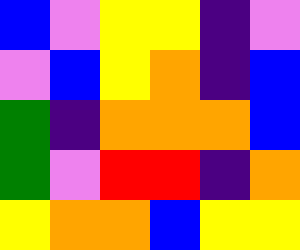[["blue", "violet", "yellow", "yellow", "indigo", "violet"], ["violet", "blue", "yellow", "orange", "indigo", "blue"], ["green", "indigo", "orange", "orange", "orange", "blue"], ["green", "violet", "red", "red", "indigo", "orange"], ["yellow", "orange", "orange", "blue", "yellow", "yellow"]]